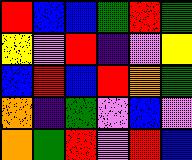[["red", "blue", "blue", "green", "red", "green"], ["yellow", "violet", "red", "indigo", "violet", "yellow"], ["blue", "red", "blue", "red", "orange", "green"], ["orange", "indigo", "green", "violet", "blue", "violet"], ["orange", "green", "red", "violet", "red", "blue"]]